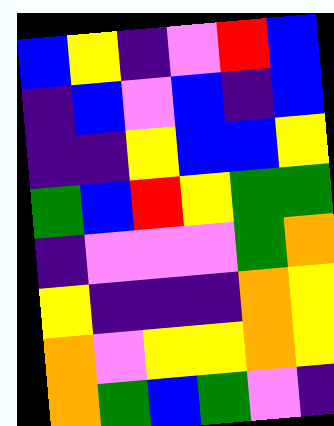[["blue", "yellow", "indigo", "violet", "red", "blue"], ["indigo", "blue", "violet", "blue", "indigo", "blue"], ["indigo", "indigo", "yellow", "blue", "blue", "yellow"], ["green", "blue", "red", "yellow", "green", "green"], ["indigo", "violet", "violet", "violet", "green", "orange"], ["yellow", "indigo", "indigo", "indigo", "orange", "yellow"], ["orange", "violet", "yellow", "yellow", "orange", "yellow"], ["orange", "green", "blue", "green", "violet", "indigo"]]